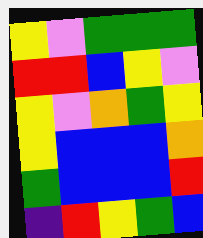[["yellow", "violet", "green", "green", "green"], ["red", "red", "blue", "yellow", "violet"], ["yellow", "violet", "orange", "green", "yellow"], ["yellow", "blue", "blue", "blue", "orange"], ["green", "blue", "blue", "blue", "red"], ["indigo", "red", "yellow", "green", "blue"]]